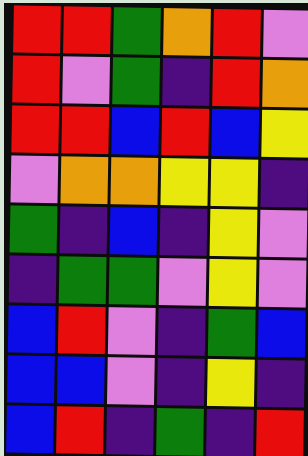[["red", "red", "green", "orange", "red", "violet"], ["red", "violet", "green", "indigo", "red", "orange"], ["red", "red", "blue", "red", "blue", "yellow"], ["violet", "orange", "orange", "yellow", "yellow", "indigo"], ["green", "indigo", "blue", "indigo", "yellow", "violet"], ["indigo", "green", "green", "violet", "yellow", "violet"], ["blue", "red", "violet", "indigo", "green", "blue"], ["blue", "blue", "violet", "indigo", "yellow", "indigo"], ["blue", "red", "indigo", "green", "indigo", "red"]]